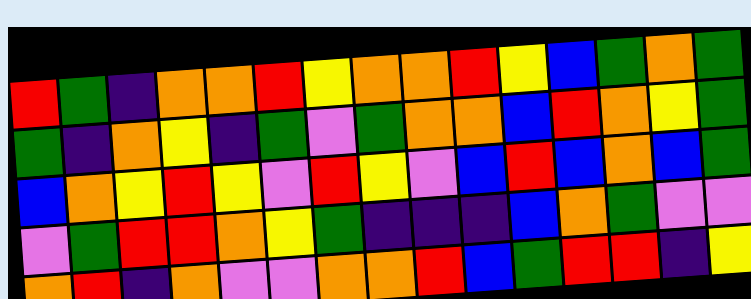[["red", "green", "indigo", "orange", "orange", "red", "yellow", "orange", "orange", "red", "yellow", "blue", "green", "orange", "green"], ["green", "indigo", "orange", "yellow", "indigo", "green", "violet", "green", "orange", "orange", "blue", "red", "orange", "yellow", "green"], ["blue", "orange", "yellow", "red", "yellow", "violet", "red", "yellow", "violet", "blue", "red", "blue", "orange", "blue", "green"], ["violet", "green", "red", "red", "orange", "yellow", "green", "indigo", "indigo", "indigo", "blue", "orange", "green", "violet", "violet"], ["orange", "red", "indigo", "orange", "violet", "violet", "orange", "orange", "red", "blue", "green", "red", "red", "indigo", "yellow"]]